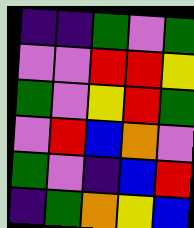[["indigo", "indigo", "green", "violet", "green"], ["violet", "violet", "red", "red", "yellow"], ["green", "violet", "yellow", "red", "green"], ["violet", "red", "blue", "orange", "violet"], ["green", "violet", "indigo", "blue", "red"], ["indigo", "green", "orange", "yellow", "blue"]]